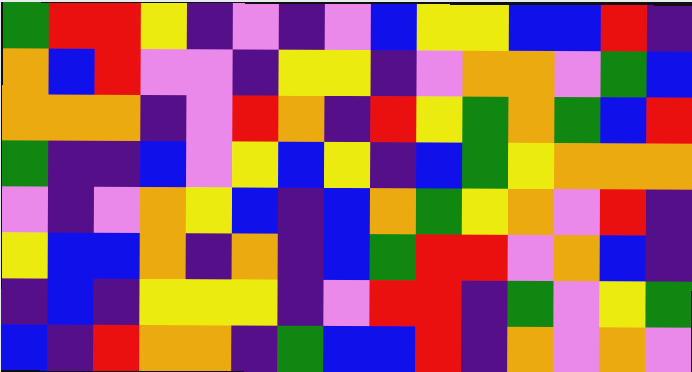[["green", "red", "red", "yellow", "indigo", "violet", "indigo", "violet", "blue", "yellow", "yellow", "blue", "blue", "red", "indigo"], ["orange", "blue", "red", "violet", "violet", "indigo", "yellow", "yellow", "indigo", "violet", "orange", "orange", "violet", "green", "blue"], ["orange", "orange", "orange", "indigo", "violet", "red", "orange", "indigo", "red", "yellow", "green", "orange", "green", "blue", "red"], ["green", "indigo", "indigo", "blue", "violet", "yellow", "blue", "yellow", "indigo", "blue", "green", "yellow", "orange", "orange", "orange"], ["violet", "indigo", "violet", "orange", "yellow", "blue", "indigo", "blue", "orange", "green", "yellow", "orange", "violet", "red", "indigo"], ["yellow", "blue", "blue", "orange", "indigo", "orange", "indigo", "blue", "green", "red", "red", "violet", "orange", "blue", "indigo"], ["indigo", "blue", "indigo", "yellow", "yellow", "yellow", "indigo", "violet", "red", "red", "indigo", "green", "violet", "yellow", "green"], ["blue", "indigo", "red", "orange", "orange", "indigo", "green", "blue", "blue", "red", "indigo", "orange", "violet", "orange", "violet"]]